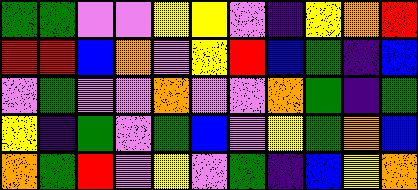[["green", "green", "violet", "violet", "yellow", "yellow", "violet", "indigo", "yellow", "orange", "red"], ["red", "red", "blue", "orange", "violet", "yellow", "red", "blue", "green", "indigo", "blue"], ["violet", "green", "violet", "violet", "orange", "violet", "violet", "orange", "green", "indigo", "green"], ["yellow", "indigo", "green", "violet", "green", "blue", "violet", "yellow", "green", "orange", "blue"], ["orange", "green", "red", "violet", "yellow", "violet", "green", "indigo", "blue", "yellow", "orange"]]